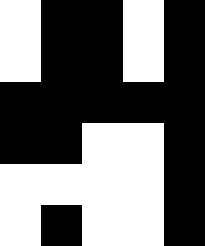[["white", "black", "black", "white", "black"], ["white", "black", "black", "white", "black"], ["black", "black", "black", "black", "black"], ["black", "black", "white", "white", "black"], ["white", "white", "white", "white", "black"], ["white", "black", "white", "white", "black"]]